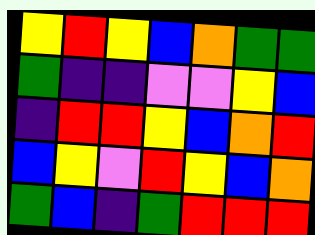[["yellow", "red", "yellow", "blue", "orange", "green", "green"], ["green", "indigo", "indigo", "violet", "violet", "yellow", "blue"], ["indigo", "red", "red", "yellow", "blue", "orange", "red"], ["blue", "yellow", "violet", "red", "yellow", "blue", "orange"], ["green", "blue", "indigo", "green", "red", "red", "red"]]